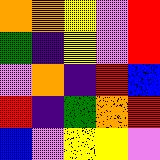[["orange", "orange", "yellow", "violet", "red"], ["green", "indigo", "yellow", "violet", "red"], ["violet", "orange", "indigo", "red", "blue"], ["red", "indigo", "green", "orange", "red"], ["blue", "violet", "yellow", "yellow", "violet"]]